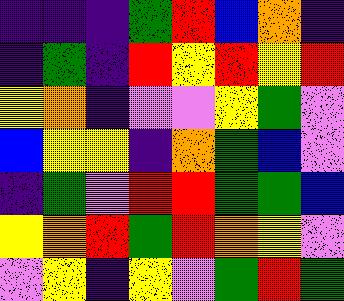[["indigo", "indigo", "indigo", "green", "red", "blue", "orange", "indigo"], ["indigo", "green", "indigo", "red", "yellow", "red", "yellow", "red"], ["yellow", "orange", "indigo", "violet", "violet", "yellow", "green", "violet"], ["blue", "yellow", "yellow", "indigo", "orange", "green", "blue", "violet"], ["indigo", "green", "violet", "red", "red", "green", "green", "blue"], ["yellow", "orange", "red", "green", "red", "orange", "yellow", "violet"], ["violet", "yellow", "indigo", "yellow", "violet", "green", "red", "green"]]